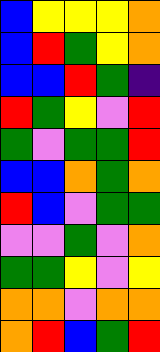[["blue", "yellow", "yellow", "yellow", "orange"], ["blue", "red", "green", "yellow", "orange"], ["blue", "blue", "red", "green", "indigo"], ["red", "green", "yellow", "violet", "red"], ["green", "violet", "green", "green", "red"], ["blue", "blue", "orange", "green", "orange"], ["red", "blue", "violet", "green", "green"], ["violet", "violet", "green", "violet", "orange"], ["green", "green", "yellow", "violet", "yellow"], ["orange", "orange", "violet", "orange", "orange"], ["orange", "red", "blue", "green", "red"]]